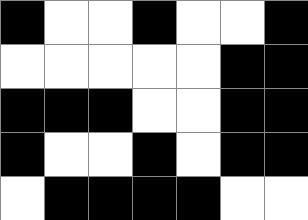[["black", "white", "white", "black", "white", "white", "black"], ["white", "white", "white", "white", "white", "black", "black"], ["black", "black", "black", "white", "white", "black", "black"], ["black", "white", "white", "black", "white", "black", "black"], ["white", "black", "black", "black", "black", "white", "white"]]